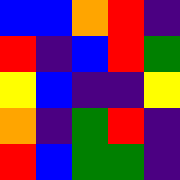[["blue", "blue", "orange", "red", "indigo"], ["red", "indigo", "blue", "red", "green"], ["yellow", "blue", "indigo", "indigo", "yellow"], ["orange", "indigo", "green", "red", "indigo"], ["red", "blue", "green", "green", "indigo"]]